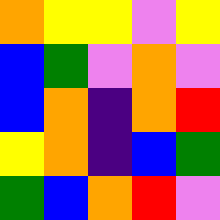[["orange", "yellow", "yellow", "violet", "yellow"], ["blue", "green", "violet", "orange", "violet"], ["blue", "orange", "indigo", "orange", "red"], ["yellow", "orange", "indigo", "blue", "green"], ["green", "blue", "orange", "red", "violet"]]